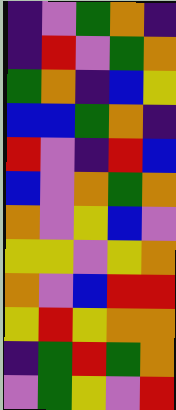[["indigo", "violet", "green", "orange", "indigo"], ["indigo", "red", "violet", "green", "orange"], ["green", "orange", "indigo", "blue", "yellow"], ["blue", "blue", "green", "orange", "indigo"], ["red", "violet", "indigo", "red", "blue"], ["blue", "violet", "orange", "green", "orange"], ["orange", "violet", "yellow", "blue", "violet"], ["yellow", "yellow", "violet", "yellow", "orange"], ["orange", "violet", "blue", "red", "red"], ["yellow", "red", "yellow", "orange", "orange"], ["indigo", "green", "red", "green", "orange"], ["violet", "green", "yellow", "violet", "red"]]